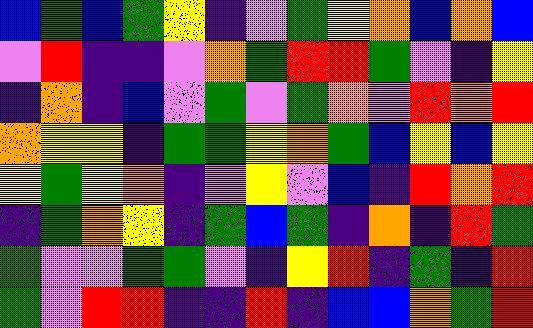[["blue", "green", "blue", "green", "yellow", "indigo", "violet", "green", "yellow", "orange", "blue", "orange", "blue"], ["violet", "red", "indigo", "indigo", "violet", "orange", "green", "red", "red", "green", "violet", "indigo", "yellow"], ["indigo", "orange", "indigo", "blue", "violet", "green", "violet", "green", "orange", "violet", "red", "orange", "red"], ["orange", "yellow", "yellow", "indigo", "green", "green", "yellow", "orange", "green", "blue", "yellow", "blue", "yellow"], ["yellow", "green", "yellow", "orange", "indigo", "violet", "yellow", "violet", "blue", "indigo", "red", "orange", "red"], ["indigo", "green", "orange", "yellow", "indigo", "green", "blue", "green", "indigo", "orange", "indigo", "red", "green"], ["green", "violet", "violet", "green", "green", "violet", "indigo", "yellow", "red", "indigo", "green", "indigo", "red"], ["green", "violet", "red", "red", "indigo", "indigo", "red", "indigo", "blue", "blue", "orange", "green", "red"]]